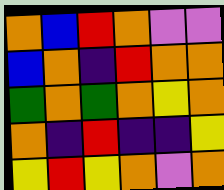[["orange", "blue", "red", "orange", "violet", "violet"], ["blue", "orange", "indigo", "red", "orange", "orange"], ["green", "orange", "green", "orange", "yellow", "orange"], ["orange", "indigo", "red", "indigo", "indigo", "yellow"], ["yellow", "red", "yellow", "orange", "violet", "orange"]]